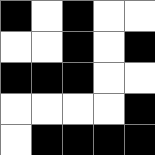[["black", "white", "black", "white", "white"], ["white", "white", "black", "white", "black"], ["black", "black", "black", "white", "white"], ["white", "white", "white", "white", "black"], ["white", "black", "black", "black", "black"]]